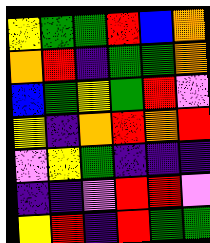[["yellow", "green", "green", "red", "blue", "orange"], ["orange", "red", "indigo", "green", "green", "orange"], ["blue", "green", "yellow", "green", "red", "violet"], ["yellow", "indigo", "orange", "red", "orange", "red"], ["violet", "yellow", "green", "indigo", "indigo", "indigo"], ["indigo", "indigo", "violet", "red", "red", "violet"], ["yellow", "red", "indigo", "red", "green", "green"]]